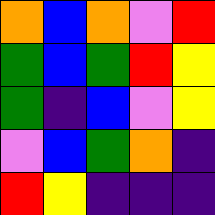[["orange", "blue", "orange", "violet", "red"], ["green", "blue", "green", "red", "yellow"], ["green", "indigo", "blue", "violet", "yellow"], ["violet", "blue", "green", "orange", "indigo"], ["red", "yellow", "indigo", "indigo", "indigo"]]